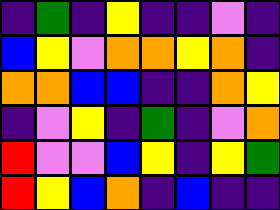[["indigo", "green", "indigo", "yellow", "indigo", "indigo", "violet", "indigo"], ["blue", "yellow", "violet", "orange", "orange", "yellow", "orange", "indigo"], ["orange", "orange", "blue", "blue", "indigo", "indigo", "orange", "yellow"], ["indigo", "violet", "yellow", "indigo", "green", "indigo", "violet", "orange"], ["red", "violet", "violet", "blue", "yellow", "indigo", "yellow", "green"], ["red", "yellow", "blue", "orange", "indigo", "blue", "indigo", "indigo"]]